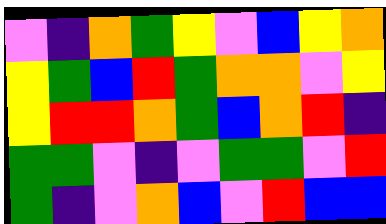[["violet", "indigo", "orange", "green", "yellow", "violet", "blue", "yellow", "orange"], ["yellow", "green", "blue", "red", "green", "orange", "orange", "violet", "yellow"], ["yellow", "red", "red", "orange", "green", "blue", "orange", "red", "indigo"], ["green", "green", "violet", "indigo", "violet", "green", "green", "violet", "red"], ["green", "indigo", "violet", "orange", "blue", "violet", "red", "blue", "blue"]]